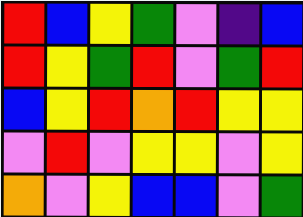[["red", "blue", "yellow", "green", "violet", "indigo", "blue"], ["red", "yellow", "green", "red", "violet", "green", "red"], ["blue", "yellow", "red", "orange", "red", "yellow", "yellow"], ["violet", "red", "violet", "yellow", "yellow", "violet", "yellow"], ["orange", "violet", "yellow", "blue", "blue", "violet", "green"]]